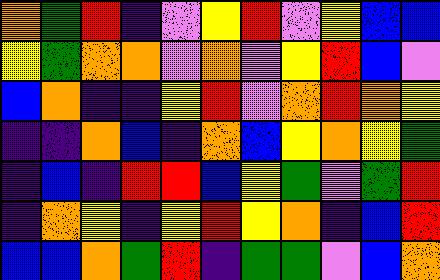[["orange", "green", "red", "indigo", "violet", "yellow", "red", "violet", "yellow", "blue", "blue"], ["yellow", "green", "orange", "orange", "violet", "orange", "violet", "yellow", "red", "blue", "violet"], ["blue", "orange", "indigo", "indigo", "yellow", "red", "violet", "orange", "red", "orange", "yellow"], ["indigo", "indigo", "orange", "blue", "indigo", "orange", "blue", "yellow", "orange", "yellow", "green"], ["indigo", "blue", "indigo", "red", "red", "blue", "yellow", "green", "violet", "green", "red"], ["indigo", "orange", "yellow", "indigo", "yellow", "red", "yellow", "orange", "indigo", "blue", "red"], ["blue", "blue", "orange", "green", "red", "indigo", "green", "green", "violet", "blue", "orange"]]